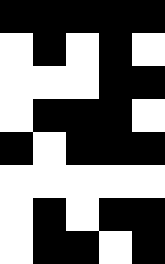[["black", "black", "black", "black", "black"], ["white", "black", "white", "black", "white"], ["white", "white", "white", "black", "black"], ["white", "black", "black", "black", "white"], ["black", "white", "black", "black", "black"], ["white", "white", "white", "white", "white"], ["white", "black", "white", "black", "black"], ["white", "black", "black", "white", "black"]]